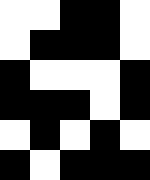[["white", "white", "black", "black", "white"], ["white", "black", "black", "black", "white"], ["black", "white", "white", "white", "black"], ["black", "black", "black", "white", "black"], ["white", "black", "white", "black", "white"], ["black", "white", "black", "black", "black"]]